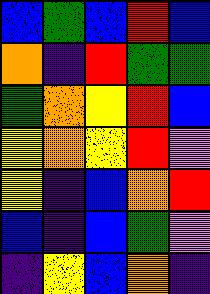[["blue", "green", "blue", "red", "blue"], ["orange", "indigo", "red", "green", "green"], ["green", "orange", "yellow", "red", "blue"], ["yellow", "orange", "yellow", "red", "violet"], ["yellow", "indigo", "blue", "orange", "red"], ["blue", "indigo", "blue", "green", "violet"], ["indigo", "yellow", "blue", "orange", "indigo"]]